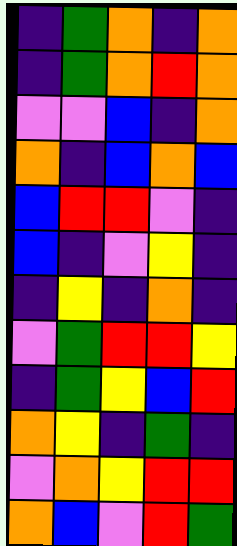[["indigo", "green", "orange", "indigo", "orange"], ["indigo", "green", "orange", "red", "orange"], ["violet", "violet", "blue", "indigo", "orange"], ["orange", "indigo", "blue", "orange", "blue"], ["blue", "red", "red", "violet", "indigo"], ["blue", "indigo", "violet", "yellow", "indigo"], ["indigo", "yellow", "indigo", "orange", "indigo"], ["violet", "green", "red", "red", "yellow"], ["indigo", "green", "yellow", "blue", "red"], ["orange", "yellow", "indigo", "green", "indigo"], ["violet", "orange", "yellow", "red", "red"], ["orange", "blue", "violet", "red", "green"]]